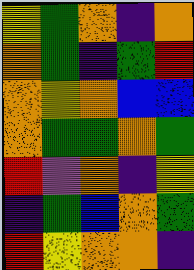[["yellow", "green", "orange", "indigo", "orange"], ["orange", "green", "indigo", "green", "red"], ["orange", "yellow", "orange", "blue", "blue"], ["orange", "green", "green", "orange", "green"], ["red", "violet", "orange", "indigo", "yellow"], ["indigo", "green", "blue", "orange", "green"], ["red", "yellow", "orange", "orange", "indigo"]]